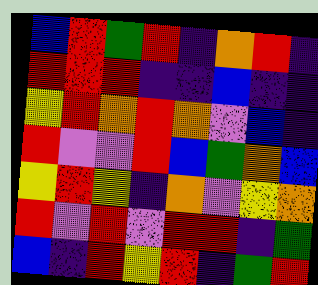[["blue", "red", "green", "red", "indigo", "orange", "red", "indigo"], ["red", "red", "red", "indigo", "indigo", "blue", "indigo", "indigo"], ["yellow", "red", "orange", "red", "orange", "violet", "blue", "indigo"], ["red", "violet", "violet", "red", "blue", "green", "orange", "blue"], ["yellow", "red", "yellow", "indigo", "orange", "violet", "yellow", "orange"], ["red", "violet", "red", "violet", "red", "red", "indigo", "green"], ["blue", "indigo", "red", "yellow", "red", "indigo", "green", "red"]]